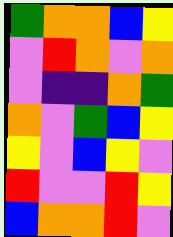[["green", "orange", "orange", "blue", "yellow"], ["violet", "red", "orange", "violet", "orange"], ["violet", "indigo", "indigo", "orange", "green"], ["orange", "violet", "green", "blue", "yellow"], ["yellow", "violet", "blue", "yellow", "violet"], ["red", "violet", "violet", "red", "yellow"], ["blue", "orange", "orange", "red", "violet"]]